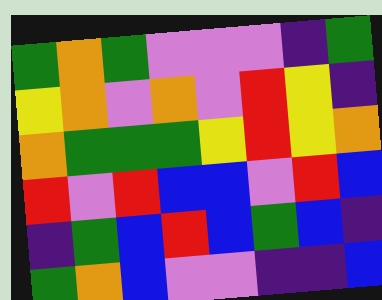[["green", "orange", "green", "violet", "violet", "violet", "indigo", "green"], ["yellow", "orange", "violet", "orange", "violet", "red", "yellow", "indigo"], ["orange", "green", "green", "green", "yellow", "red", "yellow", "orange"], ["red", "violet", "red", "blue", "blue", "violet", "red", "blue"], ["indigo", "green", "blue", "red", "blue", "green", "blue", "indigo"], ["green", "orange", "blue", "violet", "violet", "indigo", "indigo", "blue"]]